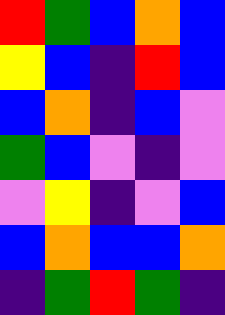[["red", "green", "blue", "orange", "blue"], ["yellow", "blue", "indigo", "red", "blue"], ["blue", "orange", "indigo", "blue", "violet"], ["green", "blue", "violet", "indigo", "violet"], ["violet", "yellow", "indigo", "violet", "blue"], ["blue", "orange", "blue", "blue", "orange"], ["indigo", "green", "red", "green", "indigo"]]